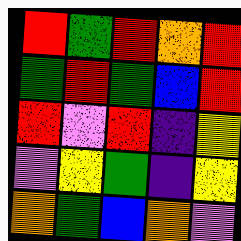[["red", "green", "red", "orange", "red"], ["green", "red", "green", "blue", "red"], ["red", "violet", "red", "indigo", "yellow"], ["violet", "yellow", "green", "indigo", "yellow"], ["orange", "green", "blue", "orange", "violet"]]